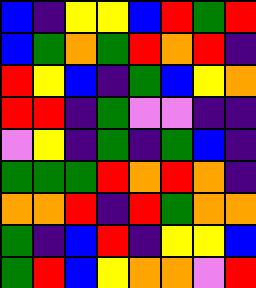[["blue", "indigo", "yellow", "yellow", "blue", "red", "green", "red"], ["blue", "green", "orange", "green", "red", "orange", "red", "indigo"], ["red", "yellow", "blue", "indigo", "green", "blue", "yellow", "orange"], ["red", "red", "indigo", "green", "violet", "violet", "indigo", "indigo"], ["violet", "yellow", "indigo", "green", "indigo", "green", "blue", "indigo"], ["green", "green", "green", "red", "orange", "red", "orange", "indigo"], ["orange", "orange", "red", "indigo", "red", "green", "orange", "orange"], ["green", "indigo", "blue", "red", "indigo", "yellow", "yellow", "blue"], ["green", "red", "blue", "yellow", "orange", "orange", "violet", "red"]]